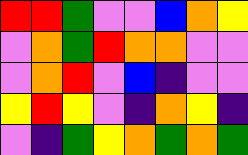[["red", "red", "green", "violet", "violet", "blue", "orange", "yellow"], ["violet", "orange", "green", "red", "orange", "orange", "violet", "violet"], ["violet", "orange", "red", "violet", "blue", "indigo", "violet", "violet"], ["yellow", "red", "yellow", "violet", "indigo", "orange", "yellow", "indigo"], ["violet", "indigo", "green", "yellow", "orange", "green", "orange", "green"]]